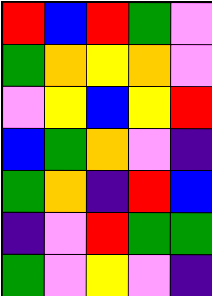[["red", "blue", "red", "green", "violet"], ["green", "orange", "yellow", "orange", "violet"], ["violet", "yellow", "blue", "yellow", "red"], ["blue", "green", "orange", "violet", "indigo"], ["green", "orange", "indigo", "red", "blue"], ["indigo", "violet", "red", "green", "green"], ["green", "violet", "yellow", "violet", "indigo"]]